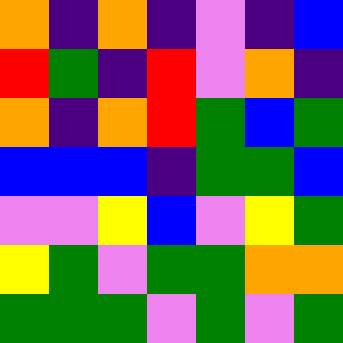[["orange", "indigo", "orange", "indigo", "violet", "indigo", "blue"], ["red", "green", "indigo", "red", "violet", "orange", "indigo"], ["orange", "indigo", "orange", "red", "green", "blue", "green"], ["blue", "blue", "blue", "indigo", "green", "green", "blue"], ["violet", "violet", "yellow", "blue", "violet", "yellow", "green"], ["yellow", "green", "violet", "green", "green", "orange", "orange"], ["green", "green", "green", "violet", "green", "violet", "green"]]